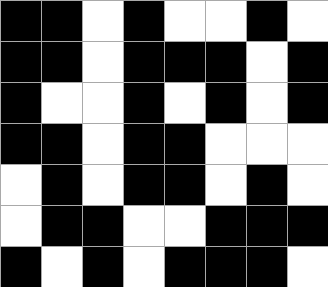[["black", "black", "white", "black", "white", "white", "black", "white"], ["black", "black", "white", "black", "black", "black", "white", "black"], ["black", "white", "white", "black", "white", "black", "white", "black"], ["black", "black", "white", "black", "black", "white", "white", "white"], ["white", "black", "white", "black", "black", "white", "black", "white"], ["white", "black", "black", "white", "white", "black", "black", "black"], ["black", "white", "black", "white", "black", "black", "black", "white"]]